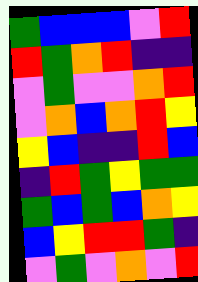[["green", "blue", "blue", "blue", "violet", "red"], ["red", "green", "orange", "red", "indigo", "indigo"], ["violet", "green", "violet", "violet", "orange", "red"], ["violet", "orange", "blue", "orange", "red", "yellow"], ["yellow", "blue", "indigo", "indigo", "red", "blue"], ["indigo", "red", "green", "yellow", "green", "green"], ["green", "blue", "green", "blue", "orange", "yellow"], ["blue", "yellow", "red", "red", "green", "indigo"], ["violet", "green", "violet", "orange", "violet", "red"]]